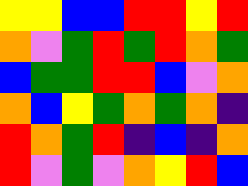[["yellow", "yellow", "blue", "blue", "red", "red", "yellow", "red"], ["orange", "violet", "green", "red", "green", "red", "orange", "green"], ["blue", "green", "green", "red", "red", "blue", "violet", "orange"], ["orange", "blue", "yellow", "green", "orange", "green", "orange", "indigo"], ["red", "orange", "green", "red", "indigo", "blue", "indigo", "orange"], ["red", "violet", "green", "violet", "orange", "yellow", "red", "blue"]]